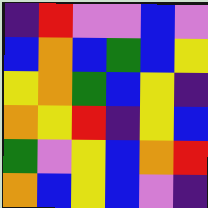[["indigo", "red", "violet", "violet", "blue", "violet"], ["blue", "orange", "blue", "green", "blue", "yellow"], ["yellow", "orange", "green", "blue", "yellow", "indigo"], ["orange", "yellow", "red", "indigo", "yellow", "blue"], ["green", "violet", "yellow", "blue", "orange", "red"], ["orange", "blue", "yellow", "blue", "violet", "indigo"]]